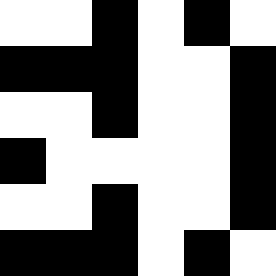[["white", "white", "black", "white", "black", "white"], ["black", "black", "black", "white", "white", "black"], ["white", "white", "black", "white", "white", "black"], ["black", "white", "white", "white", "white", "black"], ["white", "white", "black", "white", "white", "black"], ["black", "black", "black", "white", "black", "white"]]